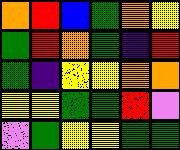[["orange", "red", "blue", "green", "orange", "yellow"], ["green", "red", "orange", "green", "indigo", "red"], ["green", "indigo", "yellow", "yellow", "orange", "orange"], ["yellow", "yellow", "green", "green", "red", "violet"], ["violet", "green", "yellow", "yellow", "green", "green"]]